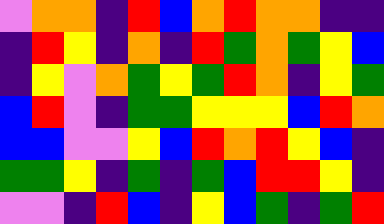[["violet", "orange", "orange", "indigo", "red", "blue", "orange", "red", "orange", "orange", "indigo", "indigo"], ["indigo", "red", "yellow", "indigo", "orange", "indigo", "red", "green", "orange", "green", "yellow", "blue"], ["indigo", "yellow", "violet", "orange", "green", "yellow", "green", "red", "orange", "indigo", "yellow", "green"], ["blue", "red", "violet", "indigo", "green", "green", "yellow", "yellow", "yellow", "blue", "red", "orange"], ["blue", "blue", "violet", "violet", "yellow", "blue", "red", "orange", "red", "yellow", "blue", "indigo"], ["green", "green", "yellow", "indigo", "green", "indigo", "green", "blue", "red", "red", "yellow", "indigo"], ["violet", "violet", "indigo", "red", "blue", "indigo", "yellow", "blue", "green", "indigo", "green", "red"]]